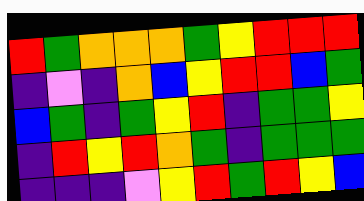[["red", "green", "orange", "orange", "orange", "green", "yellow", "red", "red", "red"], ["indigo", "violet", "indigo", "orange", "blue", "yellow", "red", "red", "blue", "green"], ["blue", "green", "indigo", "green", "yellow", "red", "indigo", "green", "green", "yellow"], ["indigo", "red", "yellow", "red", "orange", "green", "indigo", "green", "green", "green"], ["indigo", "indigo", "indigo", "violet", "yellow", "red", "green", "red", "yellow", "blue"]]